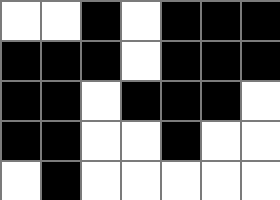[["white", "white", "black", "white", "black", "black", "black"], ["black", "black", "black", "white", "black", "black", "black"], ["black", "black", "white", "black", "black", "black", "white"], ["black", "black", "white", "white", "black", "white", "white"], ["white", "black", "white", "white", "white", "white", "white"]]